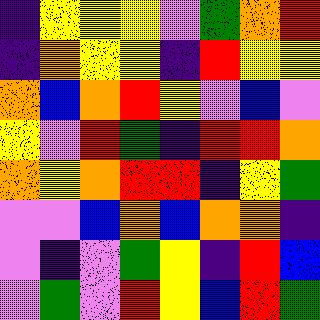[["indigo", "yellow", "yellow", "yellow", "violet", "green", "orange", "red"], ["indigo", "orange", "yellow", "yellow", "indigo", "red", "yellow", "yellow"], ["orange", "blue", "orange", "red", "yellow", "violet", "blue", "violet"], ["yellow", "violet", "red", "green", "indigo", "red", "red", "orange"], ["orange", "yellow", "orange", "red", "red", "indigo", "yellow", "green"], ["violet", "violet", "blue", "orange", "blue", "orange", "orange", "indigo"], ["violet", "indigo", "violet", "green", "yellow", "indigo", "red", "blue"], ["violet", "green", "violet", "red", "yellow", "blue", "red", "green"]]